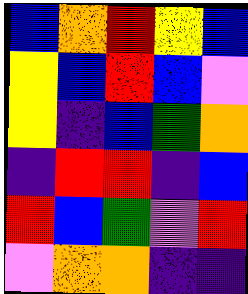[["blue", "orange", "red", "yellow", "blue"], ["yellow", "blue", "red", "blue", "violet"], ["yellow", "indigo", "blue", "green", "orange"], ["indigo", "red", "red", "indigo", "blue"], ["red", "blue", "green", "violet", "red"], ["violet", "orange", "orange", "indigo", "indigo"]]